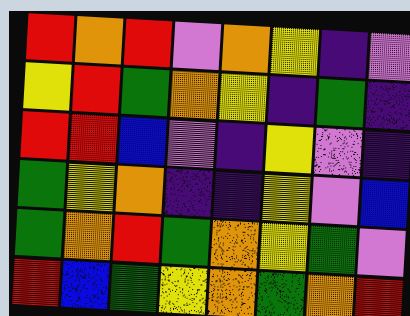[["red", "orange", "red", "violet", "orange", "yellow", "indigo", "violet"], ["yellow", "red", "green", "orange", "yellow", "indigo", "green", "indigo"], ["red", "red", "blue", "violet", "indigo", "yellow", "violet", "indigo"], ["green", "yellow", "orange", "indigo", "indigo", "yellow", "violet", "blue"], ["green", "orange", "red", "green", "orange", "yellow", "green", "violet"], ["red", "blue", "green", "yellow", "orange", "green", "orange", "red"]]